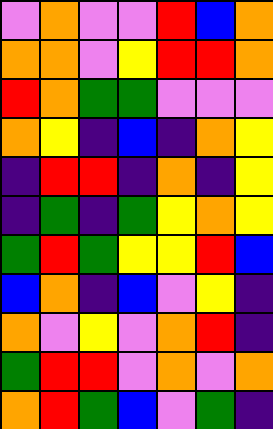[["violet", "orange", "violet", "violet", "red", "blue", "orange"], ["orange", "orange", "violet", "yellow", "red", "red", "orange"], ["red", "orange", "green", "green", "violet", "violet", "violet"], ["orange", "yellow", "indigo", "blue", "indigo", "orange", "yellow"], ["indigo", "red", "red", "indigo", "orange", "indigo", "yellow"], ["indigo", "green", "indigo", "green", "yellow", "orange", "yellow"], ["green", "red", "green", "yellow", "yellow", "red", "blue"], ["blue", "orange", "indigo", "blue", "violet", "yellow", "indigo"], ["orange", "violet", "yellow", "violet", "orange", "red", "indigo"], ["green", "red", "red", "violet", "orange", "violet", "orange"], ["orange", "red", "green", "blue", "violet", "green", "indigo"]]